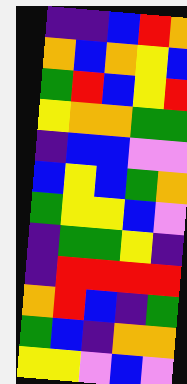[["indigo", "indigo", "blue", "red", "orange"], ["orange", "blue", "orange", "yellow", "blue"], ["green", "red", "blue", "yellow", "red"], ["yellow", "orange", "orange", "green", "green"], ["indigo", "blue", "blue", "violet", "violet"], ["blue", "yellow", "blue", "green", "orange"], ["green", "yellow", "yellow", "blue", "violet"], ["indigo", "green", "green", "yellow", "indigo"], ["indigo", "red", "red", "red", "red"], ["orange", "red", "blue", "indigo", "green"], ["green", "blue", "indigo", "orange", "orange"], ["yellow", "yellow", "violet", "blue", "violet"]]